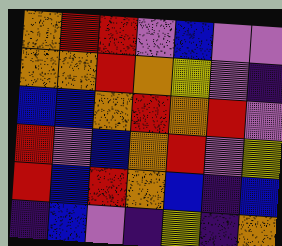[["orange", "red", "red", "violet", "blue", "violet", "violet"], ["orange", "orange", "red", "orange", "yellow", "violet", "indigo"], ["blue", "blue", "orange", "red", "orange", "red", "violet"], ["red", "violet", "blue", "orange", "red", "violet", "yellow"], ["red", "blue", "red", "orange", "blue", "indigo", "blue"], ["indigo", "blue", "violet", "indigo", "yellow", "indigo", "orange"]]